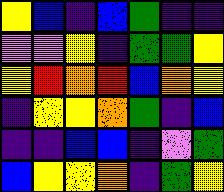[["yellow", "blue", "indigo", "blue", "green", "indigo", "indigo"], ["violet", "violet", "yellow", "indigo", "green", "green", "yellow"], ["yellow", "red", "orange", "red", "blue", "orange", "yellow"], ["indigo", "yellow", "yellow", "orange", "green", "indigo", "blue"], ["indigo", "indigo", "blue", "blue", "indigo", "violet", "green"], ["blue", "yellow", "yellow", "orange", "indigo", "green", "yellow"]]